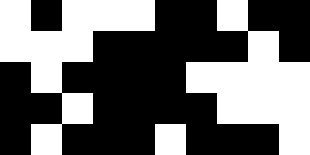[["white", "black", "white", "white", "white", "black", "black", "white", "black", "black"], ["white", "white", "white", "black", "black", "black", "black", "black", "white", "black"], ["black", "white", "black", "black", "black", "black", "white", "white", "white", "white"], ["black", "black", "white", "black", "black", "black", "black", "white", "white", "white"], ["black", "white", "black", "black", "black", "white", "black", "black", "black", "white"]]